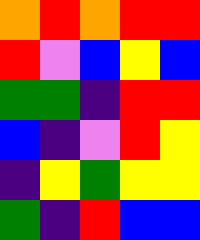[["orange", "red", "orange", "red", "red"], ["red", "violet", "blue", "yellow", "blue"], ["green", "green", "indigo", "red", "red"], ["blue", "indigo", "violet", "red", "yellow"], ["indigo", "yellow", "green", "yellow", "yellow"], ["green", "indigo", "red", "blue", "blue"]]